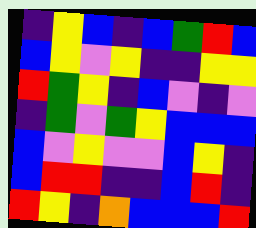[["indigo", "yellow", "blue", "indigo", "blue", "green", "red", "blue"], ["blue", "yellow", "violet", "yellow", "indigo", "indigo", "yellow", "yellow"], ["red", "green", "yellow", "indigo", "blue", "violet", "indigo", "violet"], ["indigo", "green", "violet", "green", "yellow", "blue", "blue", "blue"], ["blue", "violet", "yellow", "violet", "violet", "blue", "yellow", "indigo"], ["blue", "red", "red", "indigo", "indigo", "blue", "red", "indigo"], ["red", "yellow", "indigo", "orange", "blue", "blue", "blue", "red"]]